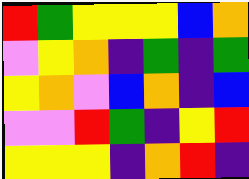[["red", "green", "yellow", "yellow", "yellow", "blue", "orange"], ["violet", "yellow", "orange", "indigo", "green", "indigo", "green"], ["yellow", "orange", "violet", "blue", "orange", "indigo", "blue"], ["violet", "violet", "red", "green", "indigo", "yellow", "red"], ["yellow", "yellow", "yellow", "indigo", "orange", "red", "indigo"]]